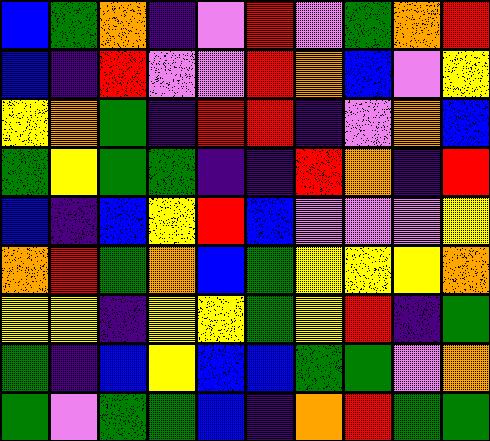[["blue", "green", "orange", "indigo", "violet", "red", "violet", "green", "orange", "red"], ["blue", "indigo", "red", "violet", "violet", "red", "orange", "blue", "violet", "yellow"], ["yellow", "orange", "green", "indigo", "red", "red", "indigo", "violet", "orange", "blue"], ["green", "yellow", "green", "green", "indigo", "indigo", "red", "orange", "indigo", "red"], ["blue", "indigo", "blue", "yellow", "red", "blue", "violet", "violet", "violet", "yellow"], ["orange", "red", "green", "orange", "blue", "green", "yellow", "yellow", "yellow", "orange"], ["yellow", "yellow", "indigo", "yellow", "yellow", "green", "yellow", "red", "indigo", "green"], ["green", "indigo", "blue", "yellow", "blue", "blue", "green", "green", "violet", "orange"], ["green", "violet", "green", "green", "blue", "indigo", "orange", "red", "green", "green"]]